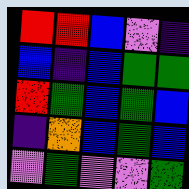[["red", "red", "blue", "violet", "indigo"], ["blue", "indigo", "blue", "green", "green"], ["red", "green", "blue", "green", "blue"], ["indigo", "orange", "blue", "green", "blue"], ["violet", "green", "violet", "violet", "green"]]